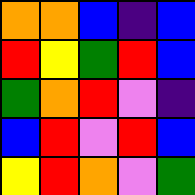[["orange", "orange", "blue", "indigo", "blue"], ["red", "yellow", "green", "red", "blue"], ["green", "orange", "red", "violet", "indigo"], ["blue", "red", "violet", "red", "blue"], ["yellow", "red", "orange", "violet", "green"]]